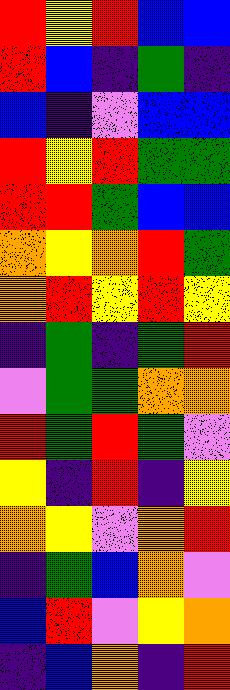[["red", "yellow", "red", "blue", "blue"], ["red", "blue", "indigo", "green", "indigo"], ["blue", "indigo", "violet", "blue", "blue"], ["red", "yellow", "red", "green", "green"], ["red", "red", "green", "blue", "blue"], ["orange", "yellow", "orange", "red", "green"], ["orange", "red", "yellow", "red", "yellow"], ["indigo", "green", "indigo", "green", "red"], ["violet", "green", "green", "orange", "orange"], ["red", "green", "red", "green", "violet"], ["yellow", "indigo", "red", "indigo", "yellow"], ["orange", "yellow", "violet", "orange", "red"], ["indigo", "green", "blue", "orange", "violet"], ["blue", "red", "violet", "yellow", "orange"], ["indigo", "blue", "orange", "indigo", "red"]]